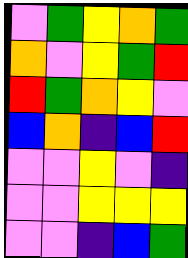[["violet", "green", "yellow", "orange", "green"], ["orange", "violet", "yellow", "green", "red"], ["red", "green", "orange", "yellow", "violet"], ["blue", "orange", "indigo", "blue", "red"], ["violet", "violet", "yellow", "violet", "indigo"], ["violet", "violet", "yellow", "yellow", "yellow"], ["violet", "violet", "indigo", "blue", "green"]]